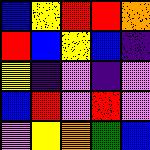[["blue", "yellow", "red", "red", "orange"], ["red", "blue", "yellow", "blue", "indigo"], ["yellow", "indigo", "violet", "indigo", "violet"], ["blue", "red", "violet", "red", "violet"], ["violet", "yellow", "orange", "green", "blue"]]